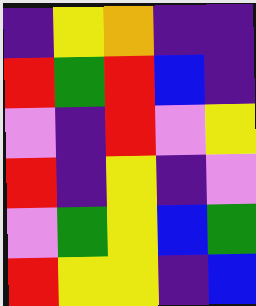[["indigo", "yellow", "orange", "indigo", "indigo"], ["red", "green", "red", "blue", "indigo"], ["violet", "indigo", "red", "violet", "yellow"], ["red", "indigo", "yellow", "indigo", "violet"], ["violet", "green", "yellow", "blue", "green"], ["red", "yellow", "yellow", "indigo", "blue"]]